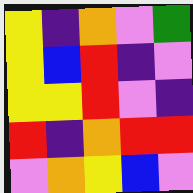[["yellow", "indigo", "orange", "violet", "green"], ["yellow", "blue", "red", "indigo", "violet"], ["yellow", "yellow", "red", "violet", "indigo"], ["red", "indigo", "orange", "red", "red"], ["violet", "orange", "yellow", "blue", "violet"]]